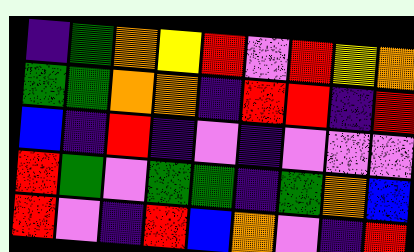[["indigo", "green", "orange", "yellow", "red", "violet", "red", "yellow", "orange"], ["green", "green", "orange", "orange", "indigo", "red", "red", "indigo", "red"], ["blue", "indigo", "red", "indigo", "violet", "indigo", "violet", "violet", "violet"], ["red", "green", "violet", "green", "green", "indigo", "green", "orange", "blue"], ["red", "violet", "indigo", "red", "blue", "orange", "violet", "indigo", "red"]]